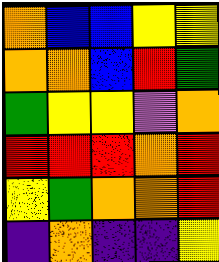[["orange", "blue", "blue", "yellow", "yellow"], ["orange", "orange", "blue", "red", "green"], ["green", "yellow", "yellow", "violet", "orange"], ["red", "red", "red", "orange", "red"], ["yellow", "green", "orange", "orange", "red"], ["indigo", "orange", "indigo", "indigo", "yellow"]]